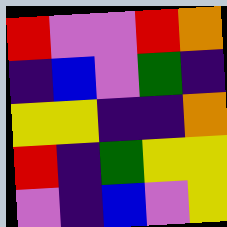[["red", "violet", "violet", "red", "orange"], ["indigo", "blue", "violet", "green", "indigo"], ["yellow", "yellow", "indigo", "indigo", "orange"], ["red", "indigo", "green", "yellow", "yellow"], ["violet", "indigo", "blue", "violet", "yellow"]]